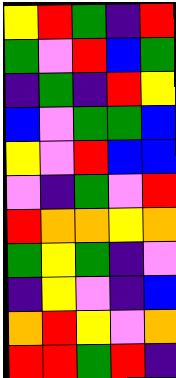[["yellow", "red", "green", "indigo", "red"], ["green", "violet", "red", "blue", "green"], ["indigo", "green", "indigo", "red", "yellow"], ["blue", "violet", "green", "green", "blue"], ["yellow", "violet", "red", "blue", "blue"], ["violet", "indigo", "green", "violet", "red"], ["red", "orange", "orange", "yellow", "orange"], ["green", "yellow", "green", "indigo", "violet"], ["indigo", "yellow", "violet", "indigo", "blue"], ["orange", "red", "yellow", "violet", "orange"], ["red", "red", "green", "red", "indigo"]]